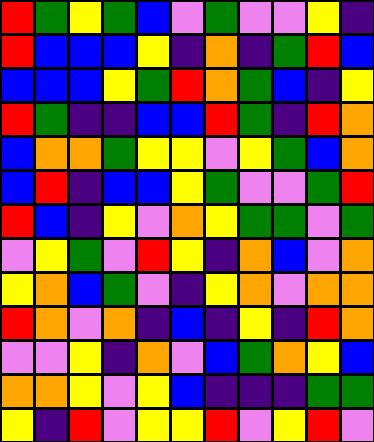[["red", "green", "yellow", "green", "blue", "violet", "green", "violet", "violet", "yellow", "indigo"], ["red", "blue", "blue", "blue", "yellow", "indigo", "orange", "indigo", "green", "red", "blue"], ["blue", "blue", "blue", "yellow", "green", "red", "orange", "green", "blue", "indigo", "yellow"], ["red", "green", "indigo", "indigo", "blue", "blue", "red", "green", "indigo", "red", "orange"], ["blue", "orange", "orange", "green", "yellow", "yellow", "violet", "yellow", "green", "blue", "orange"], ["blue", "red", "indigo", "blue", "blue", "yellow", "green", "violet", "violet", "green", "red"], ["red", "blue", "indigo", "yellow", "violet", "orange", "yellow", "green", "green", "violet", "green"], ["violet", "yellow", "green", "violet", "red", "yellow", "indigo", "orange", "blue", "violet", "orange"], ["yellow", "orange", "blue", "green", "violet", "indigo", "yellow", "orange", "violet", "orange", "orange"], ["red", "orange", "violet", "orange", "indigo", "blue", "indigo", "yellow", "indigo", "red", "orange"], ["violet", "violet", "yellow", "indigo", "orange", "violet", "blue", "green", "orange", "yellow", "blue"], ["orange", "orange", "yellow", "violet", "yellow", "blue", "indigo", "indigo", "indigo", "green", "green"], ["yellow", "indigo", "red", "violet", "yellow", "yellow", "red", "violet", "yellow", "red", "violet"]]